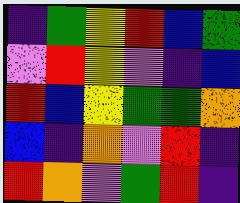[["indigo", "green", "yellow", "red", "blue", "green"], ["violet", "red", "yellow", "violet", "indigo", "blue"], ["red", "blue", "yellow", "green", "green", "orange"], ["blue", "indigo", "orange", "violet", "red", "indigo"], ["red", "orange", "violet", "green", "red", "indigo"]]